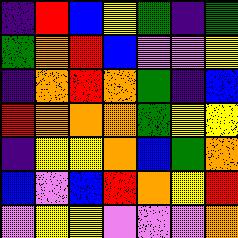[["indigo", "red", "blue", "yellow", "green", "indigo", "green"], ["green", "orange", "red", "blue", "violet", "violet", "yellow"], ["indigo", "orange", "red", "orange", "green", "indigo", "blue"], ["red", "orange", "orange", "orange", "green", "yellow", "yellow"], ["indigo", "yellow", "yellow", "orange", "blue", "green", "orange"], ["blue", "violet", "blue", "red", "orange", "yellow", "red"], ["violet", "yellow", "yellow", "violet", "violet", "violet", "orange"]]